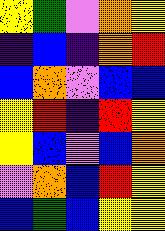[["yellow", "green", "violet", "orange", "yellow"], ["indigo", "blue", "indigo", "orange", "red"], ["blue", "orange", "violet", "blue", "blue"], ["yellow", "red", "indigo", "red", "yellow"], ["yellow", "blue", "violet", "blue", "orange"], ["violet", "orange", "blue", "red", "yellow"], ["blue", "green", "blue", "yellow", "yellow"]]